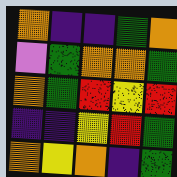[["orange", "indigo", "indigo", "green", "orange"], ["violet", "green", "orange", "orange", "green"], ["orange", "green", "red", "yellow", "red"], ["indigo", "indigo", "yellow", "red", "green"], ["orange", "yellow", "orange", "indigo", "green"]]